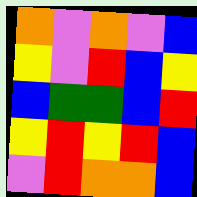[["orange", "violet", "orange", "violet", "blue"], ["yellow", "violet", "red", "blue", "yellow"], ["blue", "green", "green", "blue", "red"], ["yellow", "red", "yellow", "red", "blue"], ["violet", "red", "orange", "orange", "blue"]]